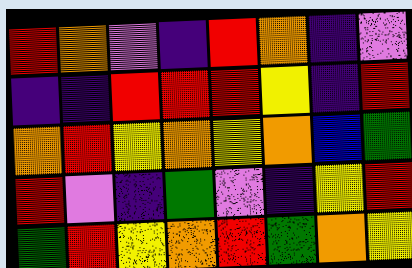[["red", "orange", "violet", "indigo", "red", "orange", "indigo", "violet"], ["indigo", "indigo", "red", "red", "red", "yellow", "indigo", "red"], ["orange", "red", "yellow", "orange", "yellow", "orange", "blue", "green"], ["red", "violet", "indigo", "green", "violet", "indigo", "yellow", "red"], ["green", "red", "yellow", "orange", "red", "green", "orange", "yellow"]]